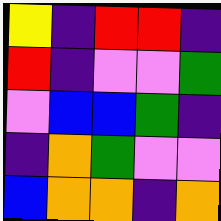[["yellow", "indigo", "red", "red", "indigo"], ["red", "indigo", "violet", "violet", "green"], ["violet", "blue", "blue", "green", "indigo"], ["indigo", "orange", "green", "violet", "violet"], ["blue", "orange", "orange", "indigo", "orange"]]